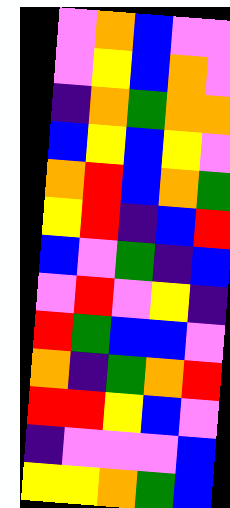[["violet", "orange", "blue", "violet", "violet"], ["violet", "yellow", "blue", "orange", "violet"], ["indigo", "orange", "green", "orange", "orange"], ["blue", "yellow", "blue", "yellow", "violet"], ["orange", "red", "blue", "orange", "green"], ["yellow", "red", "indigo", "blue", "red"], ["blue", "violet", "green", "indigo", "blue"], ["violet", "red", "violet", "yellow", "indigo"], ["red", "green", "blue", "blue", "violet"], ["orange", "indigo", "green", "orange", "red"], ["red", "red", "yellow", "blue", "violet"], ["indigo", "violet", "violet", "violet", "blue"], ["yellow", "yellow", "orange", "green", "blue"]]